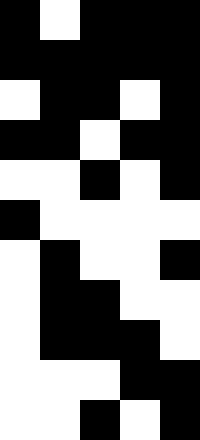[["black", "white", "black", "black", "black"], ["black", "black", "black", "black", "black"], ["white", "black", "black", "white", "black"], ["black", "black", "white", "black", "black"], ["white", "white", "black", "white", "black"], ["black", "white", "white", "white", "white"], ["white", "black", "white", "white", "black"], ["white", "black", "black", "white", "white"], ["white", "black", "black", "black", "white"], ["white", "white", "white", "black", "black"], ["white", "white", "black", "white", "black"]]